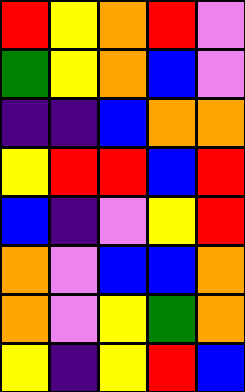[["red", "yellow", "orange", "red", "violet"], ["green", "yellow", "orange", "blue", "violet"], ["indigo", "indigo", "blue", "orange", "orange"], ["yellow", "red", "red", "blue", "red"], ["blue", "indigo", "violet", "yellow", "red"], ["orange", "violet", "blue", "blue", "orange"], ["orange", "violet", "yellow", "green", "orange"], ["yellow", "indigo", "yellow", "red", "blue"]]